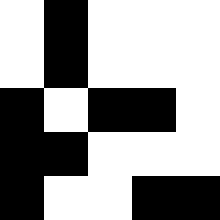[["white", "black", "white", "white", "white"], ["white", "black", "white", "white", "white"], ["black", "white", "black", "black", "white"], ["black", "black", "white", "white", "white"], ["black", "white", "white", "black", "black"]]